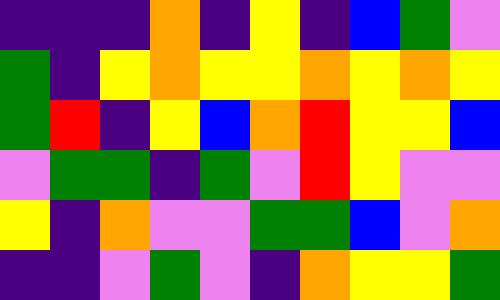[["indigo", "indigo", "indigo", "orange", "indigo", "yellow", "indigo", "blue", "green", "violet"], ["green", "indigo", "yellow", "orange", "yellow", "yellow", "orange", "yellow", "orange", "yellow"], ["green", "red", "indigo", "yellow", "blue", "orange", "red", "yellow", "yellow", "blue"], ["violet", "green", "green", "indigo", "green", "violet", "red", "yellow", "violet", "violet"], ["yellow", "indigo", "orange", "violet", "violet", "green", "green", "blue", "violet", "orange"], ["indigo", "indigo", "violet", "green", "violet", "indigo", "orange", "yellow", "yellow", "green"]]